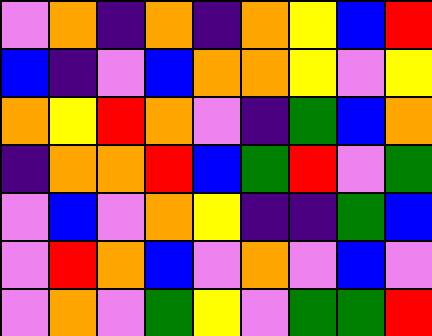[["violet", "orange", "indigo", "orange", "indigo", "orange", "yellow", "blue", "red"], ["blue", "indigo", "violet", "blue", "orange", "orange", "yellow", "violet", "yellow"], ["orange", "yellow", "red", "orange", "violet", "indigo", "green", "blue", "orange"], ["indigo", "orange", "orange", "red", "blue", "green", "red", "violet", "green"], ["violet", "blue", "violet", "orange", "yellow", "indigo", "indigo", "green", "blue"], ["violet", "red", "orange", "blue", "violet", "orange", "violet", "blue", "violet"], ["violet", "orange", "violet", "green", "yellow", "violet", "green", "green", "red"]]